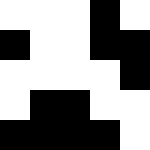[["white", "white", "white", "black", "white"], ["black", "white", "white", "black", "black"], ["white", "white", "white", "white", "black"], ["white", "black", "black", "white", "white"], ["black", "black", "black", "black", "white"]]